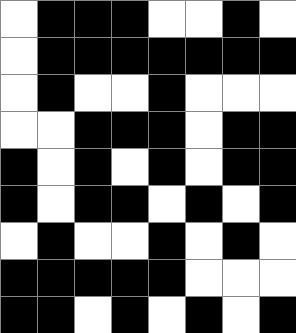[["white", "black", "black", "black", "white", "white", "black", "white"], ["white", "black", "black", "black", "black", "black", "black", "black"], ["white", "black", "white", "white", "black", "white", "white", "white"], ["white", "white", "black", "black", "black", "white", "black", "black"], ["black", "white", "black", "white", "black", "white", "black", "black"], ["black", "white", "black", "black", "white", "black", "white", "black"], ["white", "black", "white", "white", "black", "white", "black", "white"], ["black", "black", "black", "black", "black", "white", "white", "white"], ["black", "black", "white", "black", "white", "black", "white", "black"]]